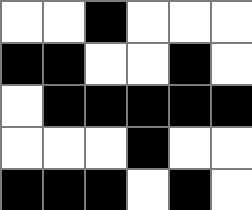[["white", "white", "black", "white", "white", "white"], ["black", "black", "white", "white", "black", "white"], ["white", "black", "black", "black", "black", "black"], ["white", "white", "white", "black", "white", "white"], ["black", "black", "black", "white", "black", "white"]]